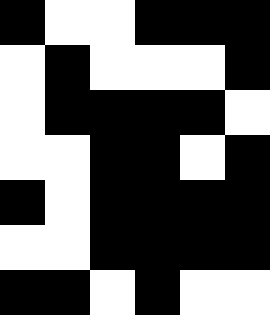[["black", "white", "white", "black", "black", "black"], ["white", "black", "white", "white", "white", "black"], ["white", "black", "black", "black", "black", "white"], ["white", "white", "black", "black", "white", "black"], ["black", "white", "black", "black", "black", "black"], ["white", "white", "black", "black", "black", "black"], ["black", "black", "white", "black", "white", "white"]]